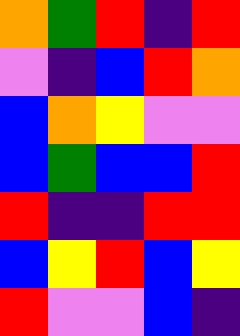[["orange", "green", "red", "indigo", "red"], ["violet", "indigo", "blue", "red", "orange"], ["blue", "orange", "yellow", "violet", "violet"], ["blue", "green", "blue", "blue", "red"], ["red", "indigo", "indigo", "red", "red"], ["blue", "yellow", "red", "blue", "yellow"], ["red", "violet", "violet", "blue", "indigo"]]